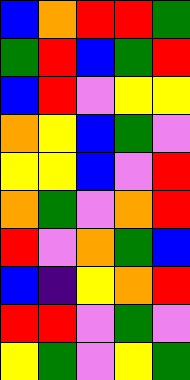[["blue", "orange", "red", "red", "green"], ["green", "red", "blue", "green", "red"], ["blue", "red", "violet", "yellow", "yellow"], ["orange", "yellow", "blue", "green", "violet"], ["yellow", "yellow", "blue", "violet", "red"], ["orange", "green", "violet", "orange", "red"], ["red", "violet", "orange", "green", "blue"], ["blue", "indigo", "yellow", "orange", "red"], ["red", "red", "violet", "green", "violet"], ["yellow", "green", "violet", "yellow", "green"]]